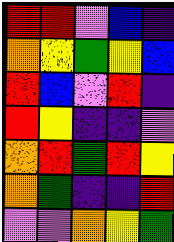[["red", "red", "violet", "blue", "indigo"], ["orange", "yellow", "green", "yellow", "blue"], ["red", "blue", "violet", "red", "indigo"], ["red", "yellow", "indigo", "indigo", "violet"], ["orange", "red", "green", "red", "yellow"], ["orange", "green", "indigo", "indigo", "red"], ["violet", "violet", "orange", "yellow", "green"]]